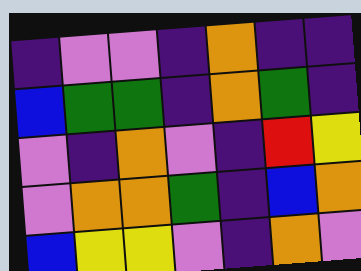[["indigo", "violet", "violet", "indigo", "orange", "indigo", "indigo"], ["blue", "green", "green", "indigo", "orange", "green", "indigo"], ["violet", "indigo", "orange", "violet", "indigo", "red", "yellow"], ["violet", "orange", "orange", "green", "indigo", "blue", "orange"], ["blue", "yellow", "yellow", "violet", "indigo", "orange", "violet"]]